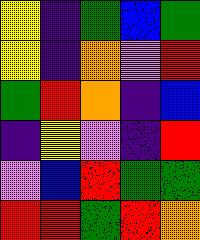[["yellow", "indigo", "green", "blue", "green"], ["yellow", "indigo", "orange", "violet", "red"], ["green", "red", "orange", "indigo", "blue"], ["indigo", "yellow", "violet", "indigo", "red"], ["violet", "blue", "red", "green", "green"], ["red", "red", "green", "red", "orange"]]